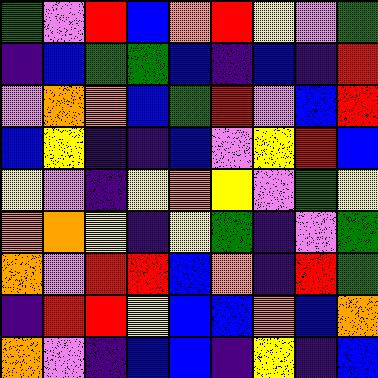[["green", "violet", "red", "blue", "orange", "red", "yellow", "violet", "green"], ["indigo", "blue", "green", "green", "blue", "indigo", "blue", "indigo", "red"], ["violet", "orange", "orange", "blue", "green", "red", "violet", "blue", "red"], ["blue", "yellow", "indigo", "indigo", "blue", "violet", "yellow", "red", "blue"], ["yellow", "violet", "indigo", "yellow", "orange", "yellow", "violet", "green", "yellow"], ["orange", "orange", "yellow", "indigo", "yellow", "green", "indigo", "violet", "green"], ["orange", "violet", "red", "red", "blue", "orange", "indigo", "red", "green"], ["indigo", "red", "red", "yellow", "blue", "blue", "orange", "blue", "orange"], ["orange", "violet", "indigo", "blue", "blue", "indigo", "yellow", "indigo", "blue"]]